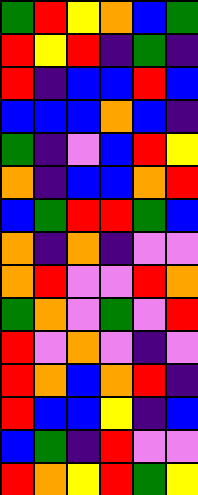[["green", "red", "yellow", "orange", "blue", "green"], ["red", "yellow", "red", "indigo", "green", "indigo"], ["red", "indigo", "blue", "blue", "red", "blue"], ["blue", "blue", "blue", "orange", "blue", "indigo"], ["green", "indigo", "violet", "blue", "red", "yellow"], ["orange", "indigo", "blue", "blue", "orange", "red"], ["blue", "green", "red", "red", "green", "blue"], ["orange", "indigo", "orange", "indigo", "violet", "violet"], ["orange", "red", "violet", "violet", "red", "orange"], ["green", "orange", "violet", "green", "violet", "red"], ["red", "violet", "orange", "violet", "indigo", "violet"], ["red", "orange", "blue", "orange", "red", "indigo"], ["red", "blue", "blue", "yellow", "indigo", "blue"], ["blue", "green", "indigo", "red", "violet", "violet"], ["red", "orange", "yellow", "red", "green", "yellow"]]